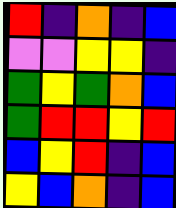[["red", "indigo", "orange", "indigo", "blue"], ["violet", "violet", "yellow", "yellow", "indigo"], ["green", "yellow", "green", "orange", "blue"], ["green", "red", "red", "yellow", "red"], ["blue", "yellow", "red", "indigo", "blue"], ["yellow", "blue", "orange", "indigo", "blue"]]